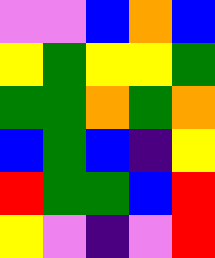[["violet", "violet", "blue", "orange", "blue"], ["yellow", "green", "yellow", "yellow", "green"], ["green", "green", "orange", "green", "orange"], ["blue", "green", "blue", "indigo", "yellow"], ["red", "green", "green", "blue", "red"], ["yellow", "violet", "indigo", "violet", "red"]]